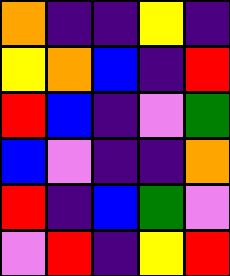[["orange", "indigo", "indigo", "yellow", "indigo"], ["yellow", "orange", "blue", "indigo", "red"], ["red", "blue", "indigo", "violet", "green"], ["blue", "violet", "indigo", "indigo", "orange"], ["red", "indigo", "blue", "green", "violet"], ["violet", "red", "indigo", "yellow", "red"]]